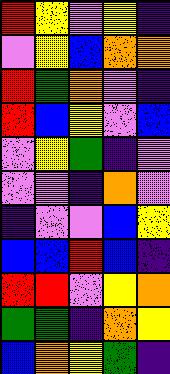[["red", "yellow", "violet", "yellow", "indigo"], ["violet", "yellow", "blue", "orange", "orange"], ["red", "green", "orange", "violet", "indigo"], ["red", "blue", "yellow", "violet", "blue"], ["violet", "yellow", "green", "indigo", "violet"], ["violet", "violet", "indigo", "orange", "violet"], ["indigo", "violet", "violet", "blue", "yellow"], ["blue", "blue", "red", "blue", "indigo"], ["red", "red", "violet", "yellow", "orange"], ["green", "green", "indigo", "orange", "yellow"], ["blue", "orange", "yellow", "green", "indigo"]]